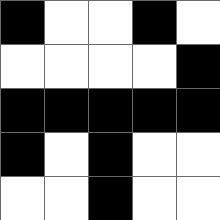[["black", "white", "white", "black", "white"], ["white", "white", "white", "white", "black"], ["black", "black", "black", "black", "black"], ["black", "white", "black", "white", "white"], ["white", "white", "black", "white", "white"]]